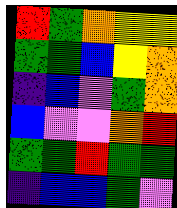[["red", "green", "orange", "yellow", "yellow"], ["green", "green", "blue", "yellow", "orange"], ["indigo", "blue", "violet", "green", "orange"], ["blue", "violet", "violet", "orange", "red"], ["green", "green", "red", "green", "green"], ["indigo", "blue", "blue", "green", "violet"]]